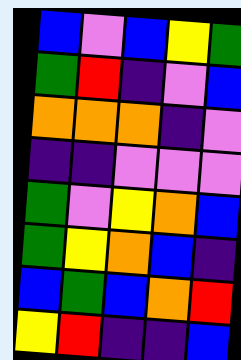[["blue", "violet", "blue", "yellow", "green"], ["green", "red", "indigo", "violet", "blue"], ["orange", "orange", "orange", "indigo", "violet"], ["indigo", "indigo", "violet", "violet", "violet"], ["green", "violet", "yellow", "orange", "blue"], ["green", "yellow", "orange", "blue", "indigo"], ["blue", "green", "blue", "orange", "red"], ["yellow", "red", "indigo", "indigo", "blue"]]